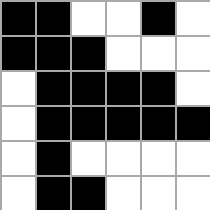[["black", "black", "white", "white", "black", "white"], ["black", "black", "black", "white", "white", "white"], ["white", "black", "black", "black", "black", "white"], ["white", "black", "black", "black", "black", "black"], ["white", "black", "white", "white", "white", "white"], ["white", "black", "black", "white", "white", "white"]]